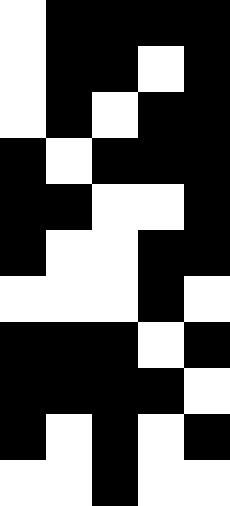[["white", "black", "black", "black", "black"], ["white", "black", "black", "white", "black"], ["white", "black", "white", "black", "black"], ["black", "white", "black", "black", "black"], ["black", "black", "white", "white", "black"], ["black", "white", "white", "black", "black"], ["white", "white", "white", "black", "white"], ["black", "black", "black", "white", "black"], ["black", "black", "black", "black", "white"], ["black", "white", "black", "white", "black"], ["white", "white", "black", "white", "white"]]